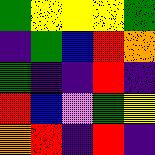[["green", "yellow", "yellow", "yellow", "green"], ["indigo", "green", "blue", "red", "orange"], ["green", "indigo", "indigo", "red", "indigo"], ["red", "blue", "violet", "green", "yellow"], ["orange", "red", "indigo", "red", "indigo"]]